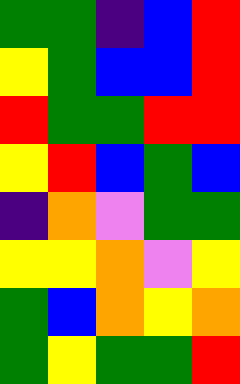[["green", "green", "indigo", "blue", "red"], ["yellow", "green", "blue", "blue", "red"], ["red", "green", "green", "red", "red"], ["yellow", "red", "blue", "green", "blue"], ["indigo", "orange", "violet", "green", "green"], ["yellow", "yellow", "orange", "violet", "yellow"], ["green", "blue", "orange", "yellow", "orange"], ["green", "yellow", "green", "green", "red"]]